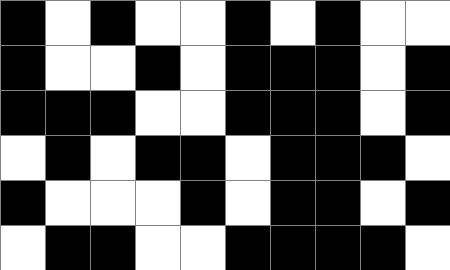[["black", "white", "black", "white", "white", "black", "white", "black", "white", "white"], ["black", "white", "white", "black", "white", "black", "black", "black", "white", "black"], ["black", "black", "black", "white", "white", "black", "black", "black", "white", "black"], ["white", "black", "white", "black", "black", "white", "black", "black", "black", "white"], ["black", "white", "white", "white", "black", "white", "black", "black", "white", "black"], ["white", "black", "black", "white", "white", "black", "black", "black", "black", "white"]]